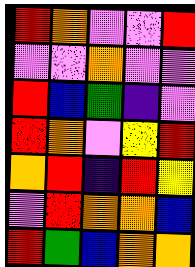[["red", "orange", "violet", "violet", "red"], ["violet", "violet", "orange", "violet", "violet"], ["red", "blue", "green", "indigo", "violet"], ["red", "orange", "violet", "yellow", "red"], ["orange", "red", "indigo", "red", "yellow"], ["violet", "red", "orange", "orange", "blue"], ["red", "green", "blue", "orange", "orange"]]